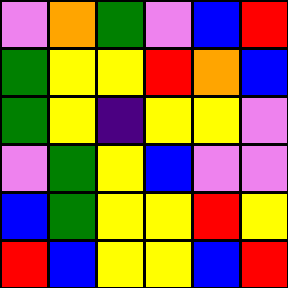[["violet", "orange", "green", "violet", "blue", "red"], ["green", "yellow", "yellow", "red", "orange", "blue"], ["green", "yellow", "indigo", "yellow", "yellow", "violet"], ["violet", "green", "yellow", "blue", "violet", "violet"], ["blue", "green", "yellow", "yellow", "red", "yellow"], ["red", "blue", "yellow", "yellow", "blue", "red"]]